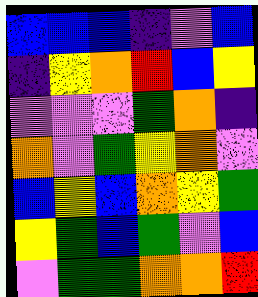[["blue", "blue", "blue", "indigo", "violet", "blue"], ["indigo", "yellow", "orange", "red", "blue", "yellow"], ["violet", "violet", "violet", "green", "orange", "indigo"], ["orange", "violet", "green", "yellow", "orange", "violet"], ["blue", "yellow", "blue", "orange", "yellow", "green"], ["yellow", "green", "blue", "green", "violet", "blue"], ["violet", "green", "green", "orange", "orange", "red"]]